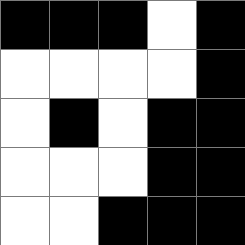[["black", "black", "black", "white", "black"], ["white", "white", "white", "white", "black"], ["white", "black", "white", "black", "black"], ["white", "white", "white", "black", "black"], ["white", "white", "black", "black", "black"]]